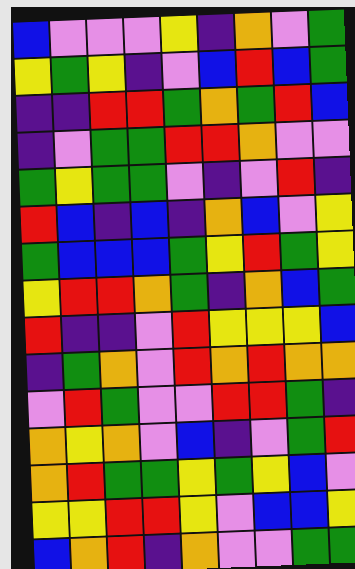[["blue", "violet", "violet", "violet", "yellow", "indigo", "orange", "violet", "green"], ["yellow", "green", "yellow", "indigo", "violet", "blue", "red", "blue", "green"], ["indigo", "indigo", "red", "red", "green", "orange", "green", "red", "blue"], ["indigo", "violet", "green", "green", "red", "red", "orange", "violet", "violet"], ["green", "yellow", "green", "green", "violet", "indigo", "violet", "red", "indigo"], ["red", "blue", "indigo", "blue", "indigo", "orange", "blue", "violet", "yellow"], ["green", "blue", "blue", "blue", "green", "yellow", "red", "green", "yellow"], ["yellow", "red", "red", "orange", "green", "indigo", "orange", "blue", "green"], ["red", "indigo", "indigo", "violet", "red", "yellow", "yellow", "yellow", "blue"], ["indigo", "green", "orange", "violet", "red", "orange", "red", "orange", "orange"], ["violet", "red", "green", "violet", "violet", "red", "red", "green", "indigo"], ["orange", "yellow", "orange", "violet", "blue", "indigo", "violet", "green", "red"], ["orange", "red", "green", "green", "yellow", "green", "yellow", "blue", "violet"], ["yellow", "yellow", "red", "red", "yellow", "violet", "blue", "blue", "yellow"], ["blue", "orange", "red", "indigo", "orange", "violet", "violet", "green", "green"]]